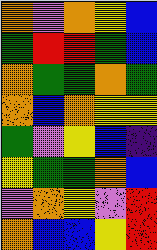[["orange", "violet", "orange", "yellow", "blue"], ["green", "red", "red", "green", "blue"], ["orange", "green", "green", "orange", "green"], ["orange", "blue", "orange", "yellow", "yellow"], ["green", "violet", "yellow", "blue", "indigo"], ["yellow", "green", "green", "orange", "blue"], ["violet", "orange", "yellow", "violet", "red"], ["orange", "blue", "blue", "yellow", "red"]]